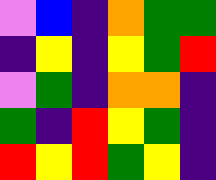[["violet", "blue", "indigo", "orange", "green", "green"], ["indigo", "yellow", "indigo", "yellow", "green", "red"], ["violet", "green", "indigo", "orange", "orange", "indigo"], ["green", "indigo", "red", "yellow", "green", "indigo"], ["red", "yellow", "red", "green", "yellow", "indigo"]]